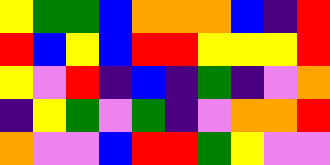[["yellow", "green", "green", "blue", "orange", "orange", "orange", "blue", "indigo", "red"], ["red", "blue", "yellow", "blue", "red", "red", "yellow", "yellow", "yellow", "red"], ["yellow", "violet", "red", "indigo", "blue", "indigo", "green", "indigo", "violet", "orange"], ["indigo", "yellow", "green", "violet", "green", "indigo", "violet", "orange", "orange", "red"], ["orange", "violet", "violet", "blue", "red", "red", "green", "yellow", "violet", "violet"]]